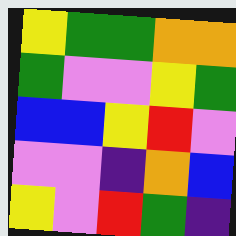[["yellow", "green", "green", "orange", "orange"], ["green", "violet", "violet", "yellow", "green"], ["blue", "blue", "yellow", "red", "violet"], ["violet", "violet", "indigo", "orange", "blue"], ["yellow", "violet", "red", "green", "indigo"]]